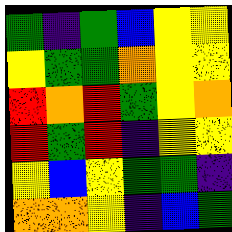[["green", "indigo", "green", "blue", "yellow", "yellow"], ["yellow", "green", "green", "orange", "yellow", "yellow"], ["red", "orange", "red", "green", "yellow", "orange"], ["red", "green", "red", "indigo", "yellow", "yellow"], ["yellow", "blue", "yellow", "green", "green", "indigo"], ["orange", "orange", "yellow", "indigo", "blue", "green"]]